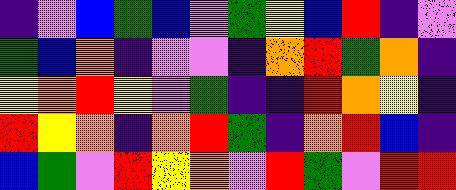[["indigo", "violet", "blue", "green", "blue", "violet", "green", "yellow", "blue", "red", "indigo", "violet"], ["green", "blue", "orange", "indigo", "violet", "violet", "indigo", "orange", "red", "green", "orange", "indigo"], ["yellow", "orange", "red", "yellow", "violet", "green", "indigo", "indigo", "red", "orange", "yellow", "indigo"], ["red", "yellow", "orange", "indigo", "orange", "red", "green", "indigo", "orange", "red", "blue", "indigo"], ["blue", "green", "violet", "red", "yellow", "orange", "violet", "red", "green", "violet", "red", "red"]]